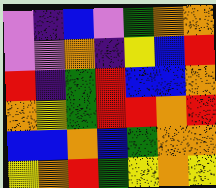[["violet", "indigo", "blue", "violet", "green", "orange", "orange"], ["violet", "violet", "orange", "indigo", "yellow", "blue", "red"], ["red", "indigo", "green", "red", "blue", "blue", "orange"], ["orange", "yellow", "green", "red", "red", "orange", "red"], ["blue", "blue", "orange", "blue", "green", "orange", "orange"], ["yellow", "orange", "red", "green", "yellow", "orange", "yellow"]]